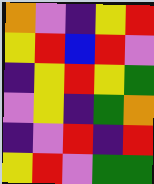[["orange", "violet", "indigo", "yellow", "red"], ["yellow", "red", "blue", "red", "violet"], ["indigo", "yellow", "red", "yellow", "green"], ["violet", "yellow", "indigo", "green", "orange"], ["indigo", "violet", "red", "indigo", "red"], ["yellow", "red", "violet", "green", "green"]]